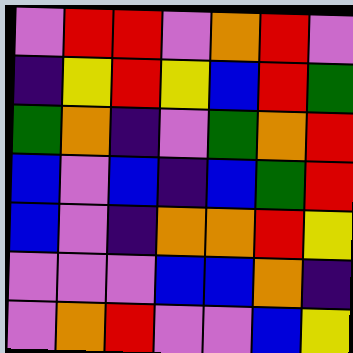[["violet", "red", "red", "violet", "orange", "red", "violet"], ["indigo", "yellow", "red", "yellow", "blue", "red", "green"], ["green", "orange", "indigo", "violet", "green", "orange", "red"], ["blue", "violet", "blue", "indigo", "blue", "green", "red"], ["blue", "violet", "indigo", "orange", "orange", "red", "yellow"], ["violet", "violet", "violet", "blue", "blue", "orange", "indigo"], ["violet", "orange", "red", "violet", "violet", "blue", "yellow"]]